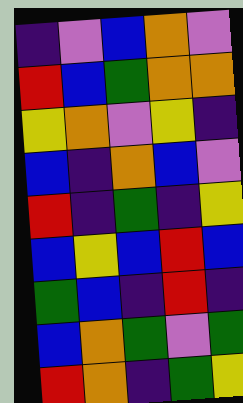[["indigo", "violet", "blue", "orange", "violet"], ["red", "blue", "green", "orange", "orange"], ["yellow", "orange", "violet", "yellow", "indigo"], ["blue", "indigo", "orange", "blue", "violet"], ["red", "indigo", "green", "indigo", "yellow"], ["blue", "yellow", "blue", "red", "blue"], ["green", "blue", "indigo", "red", "indigo"], ["blue", "orange", "green", "violet", "green"], ["red", "orange", "indigo", "green", "yellow"]]